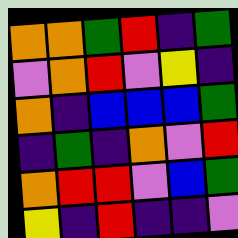[["orange", "orange", "green", "red", "indigo", "green"], ["violet", "orange", "red", "violet", "yellow", "indigo"], ["orange", "indigo", "blue", "blue", "blue", "green"], ["indigo", "green", "indigo", "orange", "violet", "red"], ["orange", "red", "red", "violet", "blue", "green"], ["yellow", "indigo", "red", "indigo", "indigo", "violet"]]